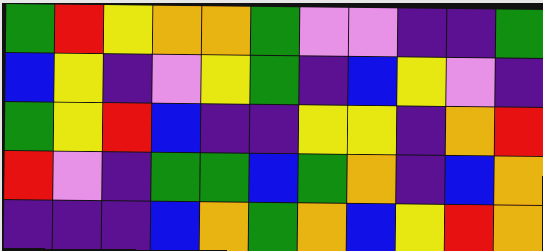[["green", "red", "yellow", "orange", "orange", "green", "violet", "violet", "indigo", "indigo", "green"], ["blue", "yellow", "indigo", "violet", "yellow", "green", "indigo", "blue", "yellow", "violet", "indigo"], ["green", "yellow", "red", "blue", "indigo", "indigo", "yellow", "yellow", "indigo", "orange", "red"], ["red", "violet", "indigo", "green", "green", "blue", "green", "orange", "indigo", "blue", "orange"], ["indigo", "indigo", "indigo", "blue", "orange", "green", "orange", "blue", "yellow", "red", "orange"]]